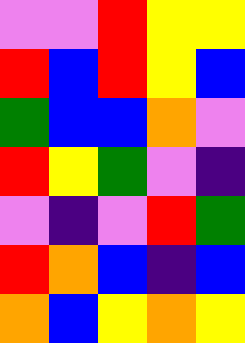[["violet", "violet", "red", "yellow", "yellow"], ["red", "blue", "red", "yellow", "blue"], ["green", "blue", "blue", "orange", "violet"], ["red", "yellow", "green", "violet", "indigo"], ["violet", "indigo", "violet", "red", "green"], ["red", "orange", "blue", "indigo", "blue"], ["orange", "blue", "yellow", "orange", "yellow"]]